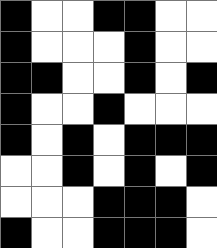[["black", "white", "white", "black", "black", "white", "white"], ["black", "white", "white", "white", "black", "white", "white"], ["black", "black", "white", "white", "black", "white", "black"], ["black", "white", "white", "black", "white", "white", "white"], ["black", "white", "black", "white", "black", "black", "black"], ["white", "white", "black", "white", "black", "white", "black"], ["white", "white", "white", "black", "black", "black", "white"], ["black", "white", "white", "black", "black", "black", "white"]]